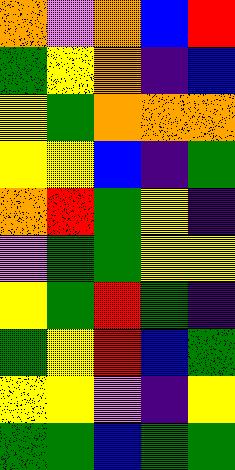[["orange", "violet", "orange", "blue", "red"], ["green", "yellow", "orange", "indigo", "blue"], ["yellow", "green", "orange", "orange", "orange"], ["yellow", "yellow", "blue", "indigo", "green"], ["orange", "red", "green", "yellow", "indigo"], ["violet", "green", "green", "yellow", "yellow"], ["yellow", "green", "red", "green", "indigo"], ["green", "yellow", "red", "blue", "green"], ["yellow", "yellow", "violet", "indigo", "yellow"], ["green", "green", "blue", "green", "green"]]